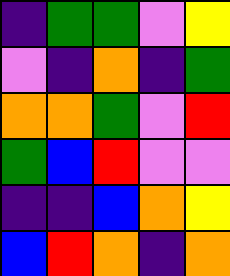[["indigo", "green", "green", "violet", "yellow"], ["violet", "indigo", "orange", "indigo", "green"], ["orange", "orange", "green", "violet", "red"], ["green", "blue", "red", "violet", "violet"], ["indigo", "indigo", "blue", "orange", "yellow"], ["blue", "red", "orange", "indigo", "orange"]]